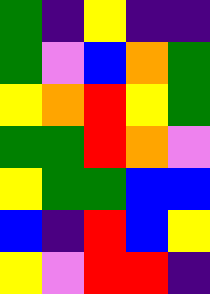[["green", "indigo", "yellow", "indigo", "indigo"], ["green", "violet", "blue", "orange", "green"], ["yellow", "orange", "red", "yellow", "green"], ["green", "green", "red", "orange", "violet"], ["yellow", "green", "green", "blue", "blue"], ["blue", "indigo", "red", "blue", "yellow"], ["yellow", "violet", "red", "red", "indigo"]]